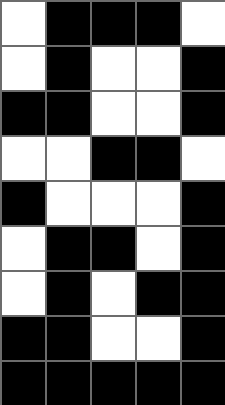[["white", "black", "black", "black", "white"], ["white", "black", "white", "white", "black"], ["black", "black", "white", "white", "black"], ["white", "white", "black", "black", "white"], ["black", "white", "white", "white", "black"], ["white", "black", "black", "white", "black"], ["white", "black", "white", "black", "black"], ["black", "black", "white", "white", "black"], ["black", "black", "black", "black", "black"]]